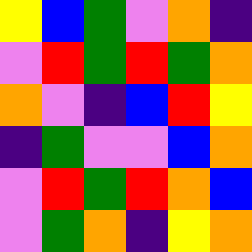[["yellow", "blue", "green", "violet", "orange", "indigo"], ["violet", "red", "green", "red", "green", "orange"], ["orange", "violet", "indigo", "blue", "red", "yellow"], ["indigo", "green", "violet", "violet", "blue", "orange"], ["violet", "red", "green", "red", "orange", "blue"], ["violet", "green", "orange", "indigo", "yellow", "orange"]]